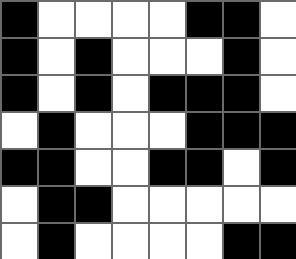[["black", "white", "white", "white", "white", "black", "black", "white"], ["black", "white", "black", "white", "white", "white", "black", "white"], ["black", "white", "black", "white", "black", "black", "black", "white"], ["white", "black", "white", "white", "white", "black", "black", "black"], ["black", "black", "white", "white", "black", "black", "white", "black"], ["white", "black", "black", "white", "white", "white", "white", "white"], ["white", "black", "white", "white", "white", "white", "black", "black"]]